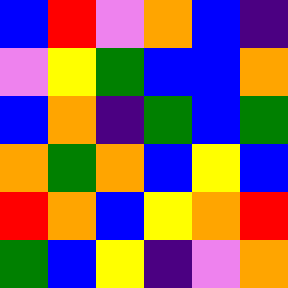[["blue", "red", "violet", "orange", "blue", "indigo"], ["violet", "yellow", "green", "blue", "blue", "orange"], ["blue", "orange", "indigo", "green", "blue", "green"], ["orange", "green", "orange", "blue", "yellow", "blue"], ["red", "orange", "blue", "yellow", "orange", "red"], ["green", "blue", "yellow", "indigo", "violet", "orange"]]